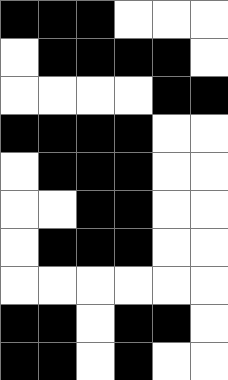[["black", "black", "black", "white", "white", "white"], ["white", "black", "black", "black", "black", "white"], ["white", "white", "white", "white", "black", "black"], ["black", "black", "black", "black", "white", "white"], ["white", "black", "black", "black", "white", "white"], ["white", "white", "black", "black", "white", "white"], ["white", "black", "black", "black", "white", "white"], ["white", "white", "white", "white", "white", "white"], ["black", "black", "white", "black", "black", "white"], ["black", "black", "white", "black", "white", "white"]]